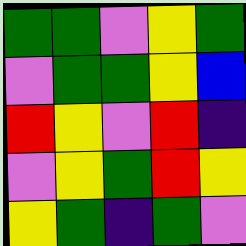[["green", "green", "violet", "yellow", "green"], ["violet", "green", "green", "yellow", "blue"], ["red", "yellow", "violet", "red", "indigo"], ["violet", "yellow", "green", "red", "yellow"], ["yellow", "green", "indigo", "green", "violet"]]